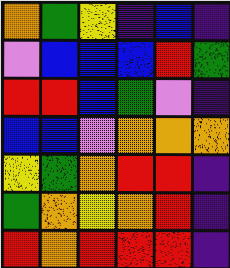[["orange", "green", "yellow", "indigo", "blue", "indigo"], ["violet", "blue", "blue", "blue", "red", "green"], ["red", "red", "blue", "green", "violet", "indigo"], ["blue", "blue", "violet", "orange", "orange", "orange"], ["yellow", "green", "orange", "red", "red", "indigo"], ["green", "orange", "yellow", "orange", "red", "indigo"], ["red", "orange", "red", "red", "red", "indigo"]]